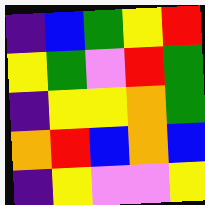[["indigo", "blue", "green", "yellow", "red"], ["yellow", "green", "violet", "red", "green"], ["indigo", "yellow", "yellow", "orange", "green"], ["orange", "red", "blue", "orange", "blue"], ["indigo", "yellow", "violet", "violet", "yellow"]]